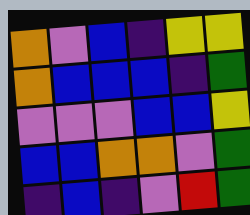[["orange", "violet", "blue", "indigo", "yellow", "yellow"], ["orange", "blue", "blue", "blue", "indigo", "green"], ["violet", "violet", "violet", "blue", "blue", "yellow"], ["blue", "blue", "orange", "orange", "violet", "green"], ["indigo", "blue", "indigo", "violet", "red", "green"]]